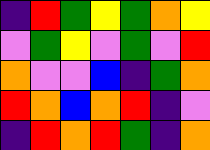[["indigo", "red", "green", "yellow", "green", "orange", "yellow"], ["violet", "green", "yellow", "violet", "green", "violet", "red"], ["orange", "violet", "violet", "blue", "indigo", "green", "orange"], ["red", "orange", "blue", "orange", "red", "indigo", "violet"], ["indigo", "red", "orange", "red", "green", "indigo", "orange"]]